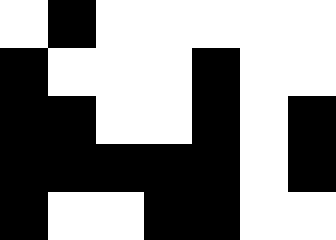[["white", "black", "white", "white", "white", "white", "white"], ["black", "white", "white", "white", "black", "white", "white"], ["black", "black", "white", "white", "black", "white", "black"], ["black", "black", "black", "black", "black", "white", "black"], ["black", "white", "white", "black", "black", "white", "white"]]